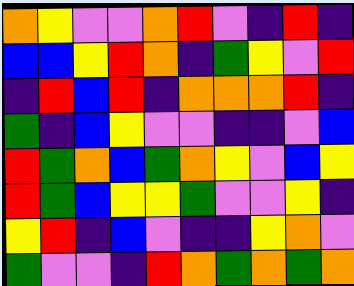[["orange", "yellow", "violet", "violet", "orange", "red", "violet", "indigo", "red", "indigo"], ["blue", "blue", "yellow", "red", "orange", "indigo", "green", "yellow", "violet", "red"], ["indigo", "red", "blue", "red", "indigo", "orange", "orange", "orange", "red", "indigo"], ["green", "indigo", "blue", "yellow", "violet", "violet", "indigo", "indigo", "violet", "blue"], ["red", "green", "orange", "blue", "green", "orange", "yellow", "violet", "blue", "yellow"], ["red", "green", "blue", "yellow", "yellow", "green", "violet", "violet", "yellow", "indigo"], ["yellow", "red", "indigo", "blue", "violet", "indigo", "indigo", "yellow", "orange", "violet"], ["green", "violet", "violet", "indigo", "red", "orange", "green", "orange", "green", "orange"]]